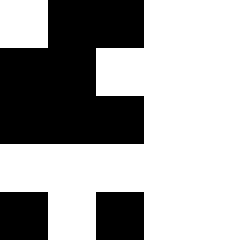[["white", "black", "black", "white", "white"], ["black", "black", "white", "white", "white"], ["black", "black", "black", "white", "white"], ["white", "white", "white", "white", "white"], ["black", "white", "black", "white", "white"]]